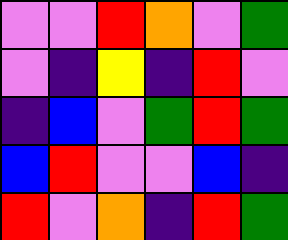[["violet", "violet", "red", "orange", "violet", "green"], ["violet", "indigo", "yellow", "indigo", "red", "violet"], ["indigo", "blue", "violet", "green", "red", "green"], ["blue", "red", "violet", "violet", "blue", "indigo"], ["red", "violet", "orange", "indigo", "red", "green"]]